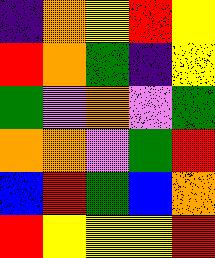[["indigo", "orange", "yellow", "red", "yellow"], ["red", "orange", "green", "indigo", "yellow"], ["green", "violet", "orange", "violet", "green"], ["orange", "orange", "violet", "green", "red"], ["blue", "red", "green", "blue", "orange"], ["red", "yellow", "yellow", "yellow", "red"]]